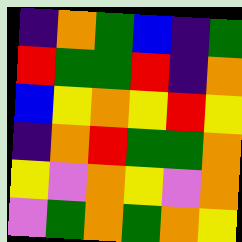[["indigo", "orange", "green", "blue", "indigo", "green"], ["red", "green", "green", "red", "indigo", "orange"], ["blue", "yellow", "orange", "yellow", "red", "yellow"], ["indigo", "orange", "red", "green", "green", "orange"], ["yellow", "violet", "orange", "yellow", "violet", "orange"], ["violet", "green", "orange", "green", "orange", "yellow"]]